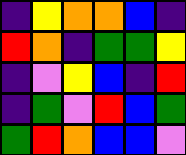[["indigo", "yellow", "orange", "orange", "blue", "indigo"], ["red", "orange", "indigo", "green", "green", "yellow"], ["indigo", "violet", "yellow", "blue", "indigo", "red"], ["indigo", "green", "violet", "red", "blue", "green"], ["green", "red", "orange", "blue", "blue", "violet"]]